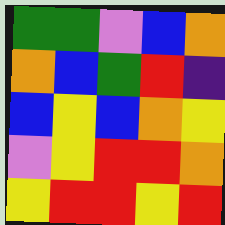[["green", "green", "violet", "blue", "orange"], ["orange", "blue", "green", "red", "indigo"], ["blue", "yellow", "blue", "orange", "yellow"], ["violet", "yellow", "red", "red", "orange"], ["yellow", "red", "red", "yellow", "red"]]